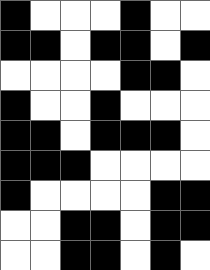[["black", "white", "white", "white", "black", "white", "white"], ["black", "black", "white", "black", "black", "white", "black"], ["white", "white", "white", "white", "black", "black", "white"], ["black", "white", "white", "black", "white", "white", "white"], ["black", "black", "white", "black", "black", "black", "white"], ["black", "black", "black", "white", "white", "white", "white"], ["black", "white", "white", "white", "white", "black", "black"], ["white", "white", "black", "black", "white", "black", "black"], ["white", "white", "black", "black", "white", "black", "white"]]